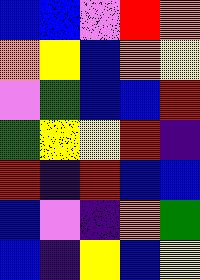[["blue", "blue", "violet", "red", "orange"], ["orange", "yellow", "blue", "orange", "yellow"], ["violet", "green", "blue", "blue", "red"], ["green", "yellow", "yellow", "red", "indigo"], ["red", "indigo", "red", "blue", "blue"], ["blue", "violet", "indigo", "orange", "green"], ["blue", "indigo", "yellow", "blue", "yellow"]]